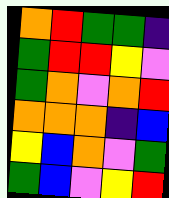[["orange", "red", "green", "green", "indigo"], ["green", "red", "red", "yellow", "violet"], ["green", "orange", "violet", "orange", "red"], ["orange", "orange", "orange", "indigo", "blue"], ["yellow", "blue", "orange", "violet", "green"], ["green", "blue", "violet", "yellow", "red"]]